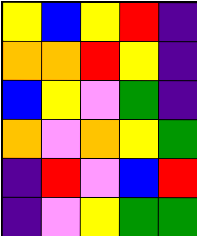[["yellow", "blue", "yellow", "red", "indigo"], ["orange", "orange", "red", "yellow", "indigo"], ["blue", "yellow", "violet", "green", "indigo"], ["orange", "violet", "orange", "yellow", "green"], ["indigo", "red", "violet", "blue", "red"], ["indigo", "violet", "yellow", "green", "green"]]